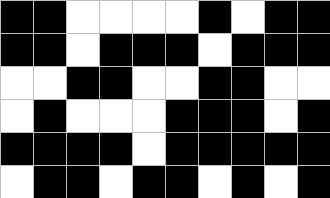[["black", "black", "white", "white", "white", "white", "black", "white", "black", "black"], ["black", "black", "white", "black", "black", "black", "white", "black", "black", "black"], ["white", "white", "black", "black", "white", "white", "black", "black", "white", "white"], ["white", "black", "white", "white", "white", "black", "black", "black", "white", "black"], ["black", "black", "black", "black", "white", "black", "black", "black", "black", "black"], ["white", "black", "black", "white", "black", "black", "white", "black", "white", "black"]]